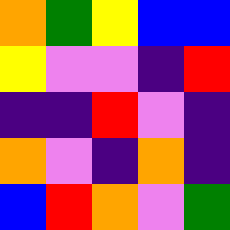[["orange", "green", "yellow", "blue", "blue"], ["yellow", "violet", "violet", "indigo", "red"], ["indigo", "indigo", "red", "violet", "indigo"], ["orange", "violet", "indigo", "orange", "indigo"], ["blue", "red", "orange", "violet", "green"]]